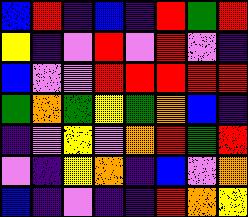[["blue", "red", "indigo", "blue", "indigo", "red", "green", "red"], ["yellow", "indigo", "violet", "red", "violet", "red", "violet", "indigo"], ["blue", "violet", "violet", "red", "red", "red", "red", "red"], ["green", "orange", "green", "yellow", "green", "orange", "blue", "indigo"], ["indigo", "violet", "yellow", "violet", "orange", "red", "green", "red"], ["violet", "indigo", "yellow", "orange", "indigo", "blue", "violet", "orange"], ["blue", "indigo", "violet", "indigo", "indigo", "red", "orange", "yellow"]]